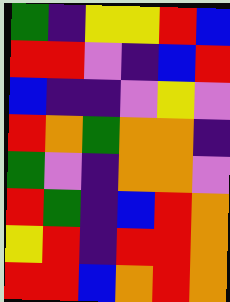[["green", "indigo", "yellow", "yellow", "red", "blue"], ["red", "red", "violet", "indigo", "blue", "red"], ["blue", "indigo", "indigo", "violet", "yellow", "violet"], ["red", "orange", "green", "orange", "orange", "indigo"], ["green", "violet", "indigo", "orange", "orange", "violet"], ["red", "green", "indigo", "blue", "red", "orange"], ["yellow", "red", "indigo", "red", "red", "orange"], ["red", "red", "blue", "orange", "red", "orange"]]